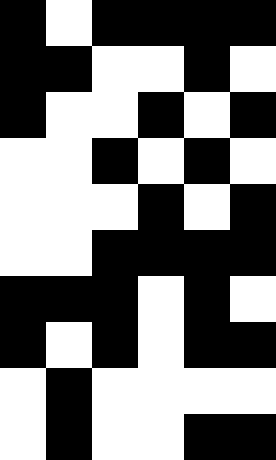[["black", "white", "black", "black", "black", "black"], ["black", "black", "white", "white", "black", "white"], ["black", "white", "white", "black", "white", "black"], ["white", "white", "black", "white", "black", "white"], ["white", "white", "white", "black", "white", "black"], ["white", "white", "black", "black", "black", "black"], ["black", "black", "black", "white", "black", "white"], ["black", "white", "black", "white", "black", "black"], ["white", "black", "white", "white", "white", "white"], ["white", "black", "white", "white", "black", "black"]]